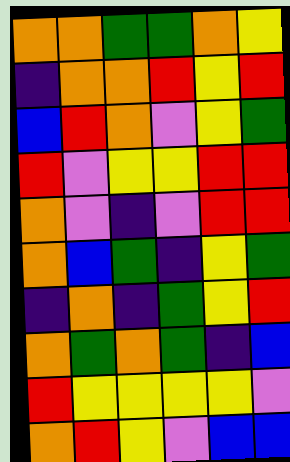[["orange", "orange", "green", "green", "orange", "yellow"], ["indigo", "orange", "orange", "red", "yellow", "red"], ["blue", "red", "orange", "violet", "yellow", "green"], ["red", "violet", "yellow", "yellow", "red", "red"], ["orange", "violet", "indigo", "violet", "red", "red"], ["orange", "blue", "green", "indigo", "yellow", "green"], ["indigo", "orange", "indigo", "green", "yellow", "red"], ["orange", "green", "orange", "green", "indigo", "blue"], ["red", "yellow", "yellow", "yellow", "yellow", "violet"], ["orange", "red", "yellow", "violet", "blue", "blue"]]